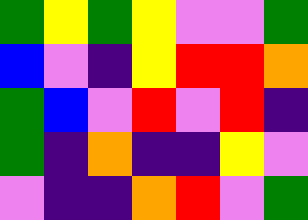[["green", "yellow", "green", "yellow", "violet", "violet", "green"], ["blue", "violet", "indigo", "yellow", "red", "red", "orange"], ["green", "blue", "violet", "red", "violet", "red", "indigo"], ["green", "indigo", "orange", "indigo", "indigo", "yellow", "violet"], ["violet", "indigo", "indigo", "orange", "red", "violet", "green"]]